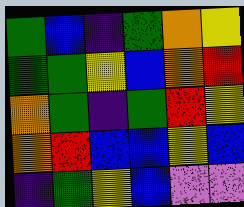[["green", "blue", "indigo", "green", "orange", "yellow"], ["green", "green", "yellow", "blue", "orange", "red"], ["orange", "green", "indigo", "green", "red", "yellow"], ["orange", "red", "blue", "blue", "yellow", "blue"], ["indigo", "green", "yellow", "blue", "violet", "violet"]]